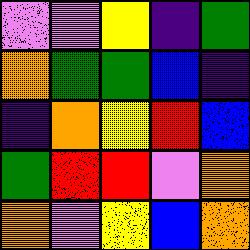[["violet", "violet", "yellow", "indigo", "green"], ["orange", "green", "green", "blue", "indigo"], ["indigo", "orange", "yellow", "red", "blue"], ["green", "red", "red", "violet", "orange"], ["orange", "violet", "yellow", "blue", "orange"]]